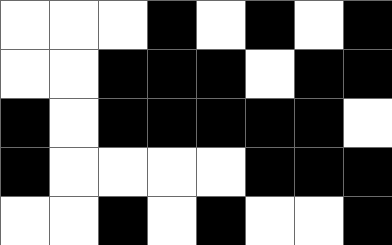[["white", "white", "white", "black", "white", "black", "white", "black"], ["white", "white", "black", "black", "black", "white", "black", "black"], ["black", "white", "black", "black", "black", "black", "black", "white"], ["black", "white", "white", "white", "white", "black", "black", "black"], ["white", "white", "black", "white", "black", "white", "white", "black"]]